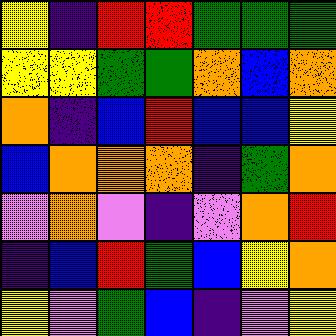[["yellow", "indigo", "red", "red", "green", "green", "green"], ["yellow", "yellow", "green", "green", "orange", "blue", "orange"], ["orange", "indigo", "blue", "red", "blue", "blue", "yellow"], ["blue", "orange", "orange", "orange", "indigo", "green", "orange"], ["violet", "orange", "violet", "indigo", "violet", "orange", "red"], ["indigo", "blue", "red", "green", "blue", "yellow", "orange"], ["yellow", "violet", "green", "blue", "indigo", "violet", "yellow"]]